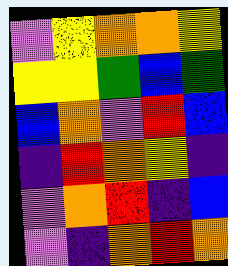[["violet", "yellow", "orange", "orange", "yellow"], ["yellow", "yellow", "green", "blue", "green"], ["blue", "orange", "violet", "red", "blue"], ["indigo", "red", "orange", "yellow", "indigo"], ["violet", "orange", "red", "indigo", "blue"], ["violet", "indigo", "orange", "red", "orange"]]